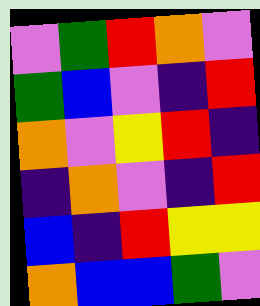[["violet", "green", "red", "orange", "violet"], ["green", "blue", "violet", "indigo", "red"], ["orange", "violet", "yellow", "red", "indigo"], ["indigo", "orange", "violet", "indigo", "red"], ["blue", "indigo", "red", "yellow", "yellow"], ["orange", "blue", "blue", "green", "violet"]]